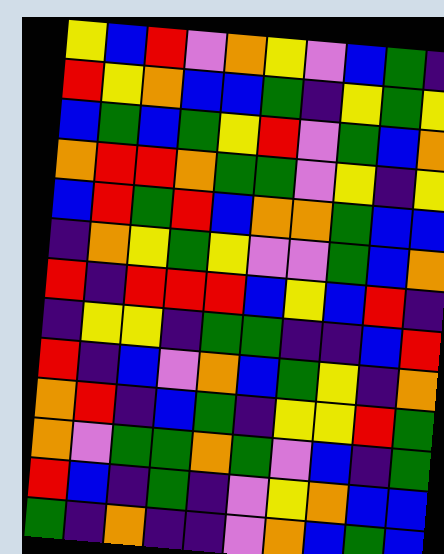[["yellow", "blue", "red", "violet", "orange", "yellow", "violet", "blue", "green", "indigo"], ["red", "yellow", "orange", "blue", "blue", "green", "indigo", "yellow", "green", "yellow"], ["blue", "green", "blue", "green", "yellow", "red", "violet", "green", "blue", "orange"], ["orange", "red", "red", "orange", "green", "green", "violet", "yellow", "indigo", "yellow"], ["blue", "red", "green", "red", "blue", "orange", "orange", "green", "blue", "blue"], ["indigo", "orange", "yellow", "green", "yellow", "violet", "violet", "green", "blue", "orange"], ["red", "indigo", "red", "red", "red", "blue", "yellow", "blue", "red", "indigo"], ["indigo", "yellow", "yellow", "indigo", "green", "green", "indigo", "indigo", "blue", "red"], ["red", "indigo", "blue", "violet", "orange", "blue", "green", "yellow", "indigo", "orange"], ["orange", "red", "indigo", "blue", "green", "indigo", "yellow", "yellow", "red", "green"], ["orange", "violet", "green", "green", "orange", "green", "violet", "blue", "indigo", "green"], ["red", "blue", "indigo", "green", "indigo", "violet", "yellow", "orange", "blue", "blue"], ["green", "indigo", "orange", "indigo", "indigo", "violet", "orange", "blue", "green", "blue"]]